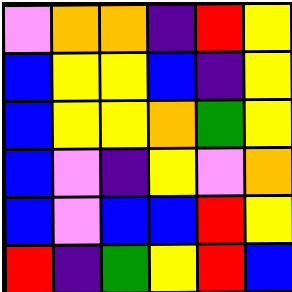[["violet", "orange", "orange", "indigo", "red", "yellow"], ["blue", "yellow", "yellow", "blue", "indigo", "yellow"], ["blue", "yellow", "yellow", "orange", "green", "yellow"], ["blue", "violet", "indigo", "yellow", "violet", "orange"], ["blue", "violet", "blue", "blue", "red", "yellow"], ["red", "indigo", "green", "yellow", "red", "blue"]]